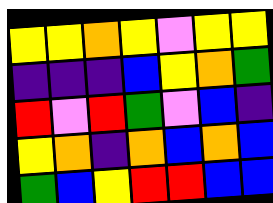[["yellow", "yellow", "orange", "yellow", "violet", "yellow", "yellow"], ["indigo", "indigo", "indigo", "blue", "yellow", "orange", "green"], ["red", "violet", "red", "green", "violet", "blue", "indigo"], ["yellow", "orange", "indigo", "orange", "blue", "orange", "blue"], ["green", "blue", "yellow", "red", "red", "blue", "blue"]]